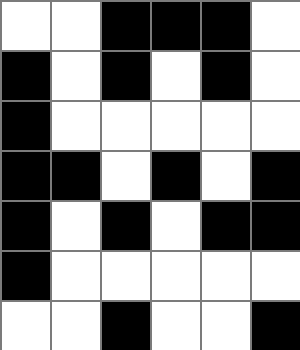[["white", "white", "black", "black", "black", "white"], ["black", "white", "black", "white", "black", "white"], ["black", "white", "white", "white", "white", "white"], ["black", "black", "white", "black", "white", "black"], ["black", "white", "black", "white", "black", "black"], ["black", "white", "white", "white", "white", "white"], ["white", "white", "black", "white", "white", "black"]]